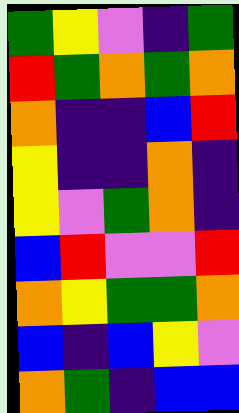[["green", "yellow", "violet", "indigo", "green"], ["red", "green", "orange", "green", "orange"], ["orange", "indigo", "indigo", "blue", "red"], ["yellow", "indigo", "indigo", "orange", "indigo"], ["yellow", "violet", "green", "orange", "indigo"], ["blue", "red", "violet", "violet", "red"], ["orange", "yellow", "green", "green", "orange"], ["blue", "indigo", "blue", "yellow", "violet"], ["orange", "green", "indigo", "blue", "blue"]]